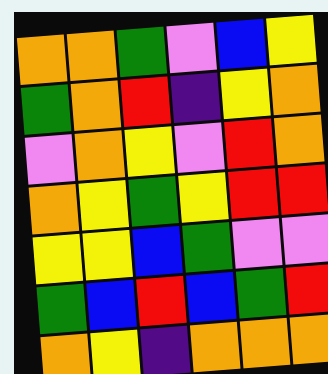[["orange", "orange", "green", "violet", "blue", "yellow"], ["green", "orange", "red", "indigo", "yellow", "orange"], ["violet", "orange", "yellow", "violet", "red", "orange"], ["orange", "yellow", "green", "yellow", "red", "red"], ["yellow", "yellow", "blue", "green", "violet", "violet"], ["green", "blue", "red", "blue", "green", "red"], ["orange", "yellow", "indigo", "orange", "orange", "orange"]]